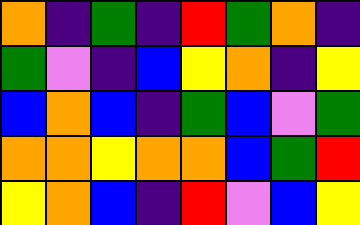[["orange", "indigo", "green", "indigo", "red", "green", "orange", "indigo"], ["green", "violet", "indigo", "blue", "yellow", "orange", "indigo", "yellow"], ["blue", "orange", "blue", "indigo", "green", "blue", "violet", "green"], ["orange", "orange", "yellow", "orange", "orange", "blue", "green", "red"], ["yellow", "orange", "blue", "indigo", "red", "violet", "blue", "yellow"]]